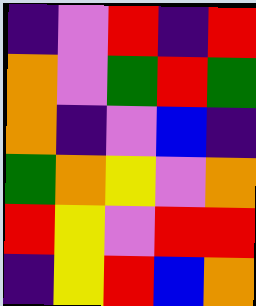[["indigo", "violet", "red", "indigo", "red"], ["orange", "violet", "green", "red", "green"], ["orange", "indigo", "violet", "blue", "indigo"], ["green", "orange", "yellow", "violet", "orange"], ["red", "yellow", "violet", "red", "red"], ["indigo", "yellow", "red", "blue", "orange"]]